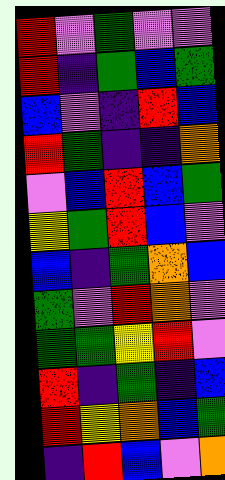[["red", "violet", "green", "violet", "violet"], ["red", "indigo", "green", "blue", "green"], ["blue", "violet", "indigo", "red", "blue"], ["red", "green", "indigo", "indigo", "orange"], ["violet", "blue", "red", "blue", "green"], ["yellow", "green", "red", "blue", "violet"], ["blue", "indigo", "green", "orange", "blue"], ["green", "violet", "red", "orange", "violet"], ["green", "green", "yellow", "red", "violet"], ["red", "indigo", "green", "indigo", "blue"], ["red", "yellow", "orange", "blue", "green"], ["indigo", "red", "blue", "violet", "orange"]]